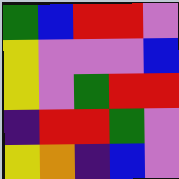[["green", "blue", "red", "red", "violet"], ["yellow", "violet", "violet", "violet", "blue"], ["yellow", "violet", "green", "red", "red"], ["indigo", "red", "red", "green", "violet"], ["yellow", "orange", "indigo", "blue", "violet"]]